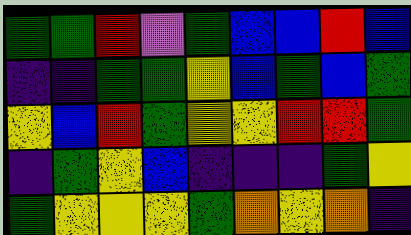[["green", "green", "red", "violet", "green", "blue", "blue", "red", "blue"], ["indigo", "indigo", "green", "green", "yellow", "blue", "green", "blue", "green"], ["yellow", "blue", "red", "green", "yellow", "yellow", "red", "red", "green"], ["indigo", "green", "yellow", "blue", "indigo", "indigo", "indigo", "green", "yellow"], ["green", "yellow", "yellow", "yellow", "green", "orange", "yellow", "orange", "indigo"]]